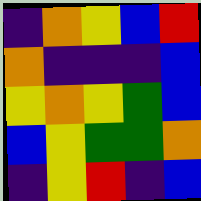[["indigo", "orange", "yellow", "blue", "red"], ["orange", "indigo", "indigo", "indigo", "blue"], ["yellow", "orange", "yellow", "green", "blue"], ["blue", "yellow", "green", "green", "orange"], ["indigo", "yellow", "red", "indigo", "blue"]]